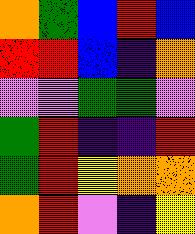[["orange", "green", "blue", "red", "blue"], ["red", "red", "blue", "indigo", "orange"], ["violet", "violet", "green", "green", "violet"], ["green", "red", "indigo", "indigo", "red"], ["green", "red", "yellow", "orange", "orange"], ["orange", "red", "violet", "indigo", "yellow"]]